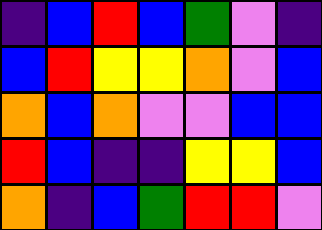[["indigo", "blue", "red", "blue", "green", "violet", "indigo"], ["blue", "red", "yellow", "yellow", "orange", "violet", "blue"], ["orange", "blue", "orange", "violet", "violet", "blue", "blue"], ["red", "blue", "indigo", "indigo", "yellow", "yellow", "blue"], ["orange", "indigo", "blue", "green", "red", "red", "violet"]]